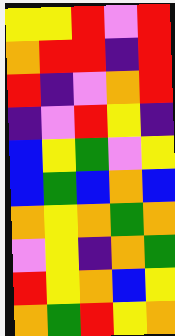[["yellow", "yellow", "red", "violet", "red"], ["orange", "red", "red", "indigo", "red"], ["red", "indigo", "violet", "orange", "red"], ["indigo", "violet", "red", "yellow", "indigo"], ["blue", "yellow", "green", "violet", "yellow"], ["blue", "green", "blue", "orange", "blue"], ["orange", "yellow", "orange", "green", "orange"], ["violet", "yellow", "indigo", "orange", "green"], ["red", "yellow", "orange", "blue", "yellow"], ["orange", "green", "red", "yellow", "orange"]]